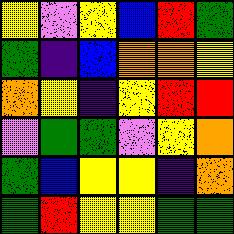[["yellow", "violet", "yellow", "blue", "red", "green"], ["green", "indigo", "blue", "orange", "orange", "yellow"], ["orange", "yellow", "indigo", "yellow", "red", "red"], ["violet", "green", "green", "violet", "yellow", "orange"], ["green", "blue", "yellow", "yellow", "indigo", "orange"], ["green", "red", "yellow", "yellow", "green", "green"]]